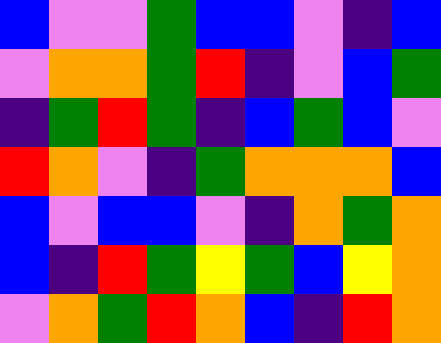[["blue", "violet", "violet", "green", "blue", "blue", "violet", "indigo", "blue"], ["violet", "orange", "orange", "green", "red", "indigo", "violet", "blue", "green"], ["indigo", "green", "red", "green", "indigo", "blue", "green", "blue", "violet"], ["red", "orange", "violet", "indigo", "green", "orange", "orange", "orange", "blue"], ["blue", "violet", "blue", "blue", "violet", "indigo", "orange", "green", "orange"], ["blue", "indigo", "red", "green", "yellow", "green", "blue", "yellow", "orange"], ["violet", "orange", "green", "red", "orange", "blue", "indigo", "red", "orange"]]